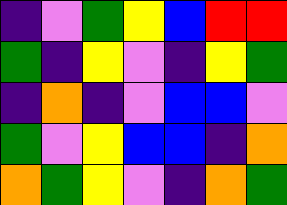[["indigo", "violet", "green", "yellow", "blue", "red", "red"], ["green", "indigo", "yellow", "violet", "indigo", "yellow", "green"], ["indigo", "orange", "indigo", "violet", "blue", "blue", "violet"], ["green", "violet", "yellow", "blue", "blue", "indigo", "orange"], ["orange", "green", "yellow", "violet", "indigo", "orange", "green"]]